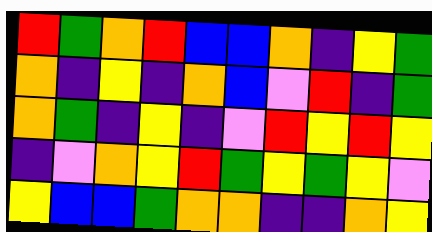[["red", "green", "orange", "red", "blue", "blue", "orange", "indigo", "yellow", "green"], ["orange", "indigo", "yellow", "indigo", "orange", "blue", "violet", "red", "indigo", "green"], ["orange", "green", "indigo", "yellow", "indigo", "violet", "red", "yellow", "red", "yellow"], ["indigo", "violet", "orange", "yellow", "red", "green", "yellow", "green", "yellow", "violet"], ["yellow", "blue", "blue", "green", "orange", "orange", "indigo", "indigo", "orange", "yellow"]]